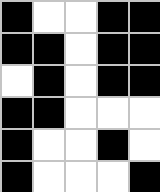[["black", "white", "white", "black", "black"], ["black", "black", "white", "black", "black"], ["white", "black", "white", "black", "black"], ["black", "black", "white", "white", "white"], ["black", "white", "white", "black", "white"], ["black", "white", "white", "white", "black"]]